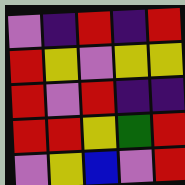[["violet", "indigo", "red", "indigo", "red"], ["red", "yellow", "violet", "yellow", "yellow"], ["red", "violet", "red", "indigo", "indigo"], ["red", "red", "yellow", "green", "red"], ["violet", "yellow", "blue", "violet", "red"]]